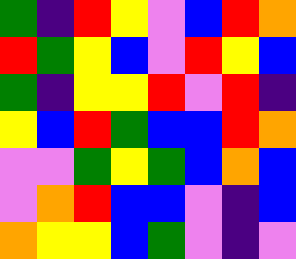[["green", "indigo", "red", "yellow", "violet", "blue", "red", "orange"], ["red", "green", "yellow", "blue", "violet", "red", "yellow", "blue"], ["green", "indigo", "yellow", "yellow", "red", "violet", "red", "indigo"], ["yellow", "blue", "red", "green", "blue", "blue", "red", "orange"], ["violet", "violet", "green", "yellow", "green", "blue", "orange", "blue"], ["violet", "orange", "red", "blue", "blue", "violet", "indigo", "blue"], ["orange", "yellow", "yellow", "blue", "green", "violet", "indigo", "violet"]]